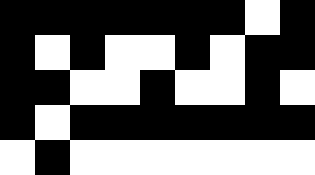[["black", "black", "black", "black", "black", "black", "black", "white", "black"], ["black", "white", "black", "white", "white", "black", "white", "black", "black"], ["black", "black", "white", "white", "black", "white", "white", "black", "white"], ["black", "white", "black", "black", "black", "black", "black", "black", "black"], ["white", "black", "white", "white", "white", "white", "white", "white", "white"]]